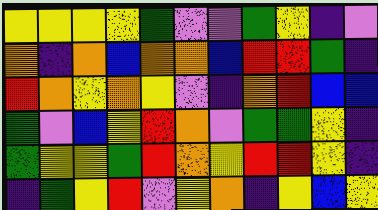[["yellow", "yellow", "yellow", "yellow", "green", "violet", "violet", "green", "yellow", "indigo", "violet"], ["orange", "indigo", "orange", "blue", "orange", "orange", "blue", "red", "red", "green", "indigo"], ["red", "orange", "yellow", "orange", "yellow", "violet", "indigo", "orange", "red", "blue", "blue"], ["green", "violet", "blue", "yellow", "red", "orange", "violet", "green", "green", "yellow", "indigo"], ["green", "yellow", "yellow", "green", "red", "orange", "yellow", "red", "red", "yellow", "indigo"], ["indigo", "green", "yellow", "red", "violet", "yellow", "orange", "indigo", "yellow", "blue", "yellow"]]